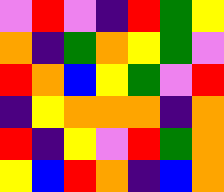[["violet", "red", "violet", "indigo", "red", "green", "yellow"], ["orange", "indigo", "green", "orange", "yellow", "green", "violet"], ["red", "orange", "blue", "yellow", "green", "violet", "red"], ["indigo", "yellow", "orange", "orange", "orange", "indigo", "orange"], ["red", "indigo", "yellow", "violet", "red", "green", "orange"], ["yellow", "blue", "red", "orange", "indigo", "blue", "orange"]]